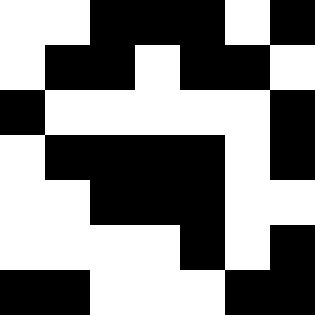[["white", "white", "black", "black", "black", "white", "black"], ["white", "black", "black", "white", "black", "black", "white"], ["black", "white", "white", "white", "white", "white", "black"], ["white", "black", "black", "black", "black", "white", "black"], ["white", "white", "black", "black", "black", "white", "white"], ["white", "white", "white", "white", "black", "white", "black"], ["black", "black", "white", "white", "white", "black", "black"]]